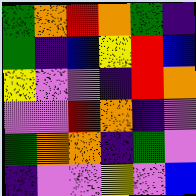[["green", "orange", "red", "orange", "green", "indigo"], ["green", "indigo", "blue", "yellow", "red", "blue"], ["yellow", "violet", "violet", "indigo", "red", "orange"], ["violet", "violet", "red", "orange", "indigo", "violet"], ["green", "orange", "orange", "indigo", "green", "violet"], ["indigo", "violet", "violet", "yellow", "violet", "blue"]]